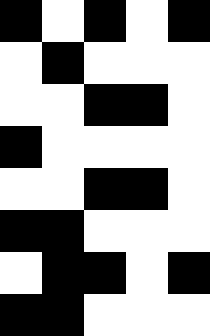[["black", "white", "black", "white", "black"], ["white", "black", "white", "white", "white"], ["white", "white", "black", "black", "white"], ["black", "white", "white", "white", "white"], ["white", "white", "black", "black", "white"], ["black", "black", "white", "white", "white"], ["white", "black", "black", "white", "black"], ["black", "black", "white", "white", "white"]]